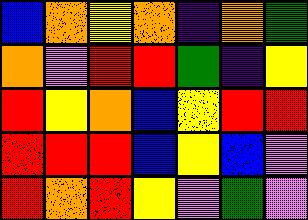[["blue", "orange", "yellow", "orange", "indigo", "orange", "green"], ["orange", "violet", "red", "red", "green", "indigo", "yellow"], ["red", "yellow", "orange", "blue", "yellow", "red", "red"], ["red", "red", "red", "blue", "yellow", "blue", "violet"], ["red", "orange", "red", "yellow", "violet", "green", "violet"]]